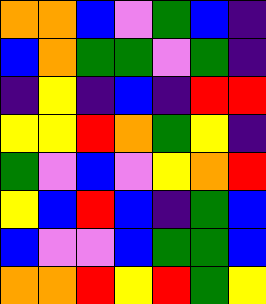[["orange", "orange", "blue", "violet", "green", "blue", "indigo"], ["blue", "orange", "green", "green", "violet", "green", "indigo"], ["indigo", "yellow", "indigo", "blue", "indigo", "red", "red"], ["yellow", "yellow", "red", "orange", "green", "yellow", "indigo"], ["green", "violet", "blue", "violet", "yellow", "orange", "red"], ["yellow", "blue", "red", "blue", "indigo", "green", "blue"], ["blue", "violet", "violet", "blue", "green", "green", "blue"], ["orange", "orange", "red", "yellow", "red", "green", "yellow"]]